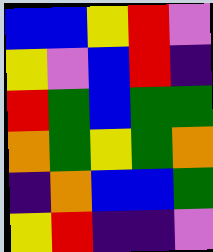[["blue", "blue", "yellow", "red", "violet"], ["yellow", "violet", "blue", "red", "indigo"], ["red", "green", "blue", "green", "green"], ["orange", "green", "yellow", "green", "orange"], ["indigo", "orange", "blue", "blue", "green"], ["yellow", "red", "indigo", "indigo", "violet"]]